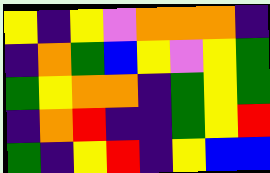[["yellow", "indigo", "yellow", "violet", "orange", "orange", "orange", "indigo"], ["indigo", "orange", "green", "blue", "yellow", "violet", "yellow", "green"], ["green", "yellow", "orange", "orange", "indigo", "green", "yellow", "green"], ["indigo", "orange", "red", "indigo", "indigo", "green", "yellow", "red"], ["green", "indigo", "yellow", "red", "indigo", "yellow", "blue", "blue"]]